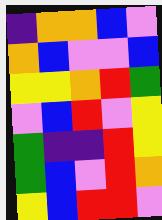[["indigo", "orange", "orange", "blue", "violet"], ["orange", "blue", "violet", "violet", "blue"], ["yellow", "yellow", "orange", "red", "green"], ["violet", "blue", "red", "violet", "yellow"], ["green", "indigo", "indigo", "red", "yellow"], ["green", "blue", "violet", "red", "orange"], ["yellow", "blue", "red", "red", "violet"]]